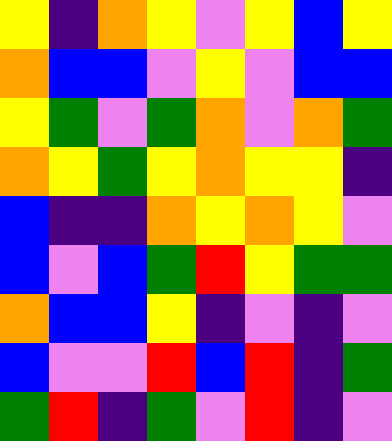[["yellow", "indigo", "orange", "yellow", "violet", "yellow", "blue", "yellow"], ["orange", "blue", "blue", "violet", "yellow", "violet", "blue", "blue"], ["yellow", "green", "violet", "green", "orange", "violet", "orange", "green"], ["orange", "yellow", "green", "yellow", "orange", "yellow", "yellow", "indigo"], ["blue", "indigo", "indigo", "orange", "yellow", "orange", "yellow", "violet"], ["blue", "violet", "blue", "green", "red", "yellow", "green", "green"], ["orange", "blue", "blue", "yellow", "indigo", "violet", "indigo", "violet"], ["blue", "violet", "violet", "red", "blue", "red", "indigo", "green"], ["green", "red", "indigo", "green", "violet", "red", "indigo", "violet"]]